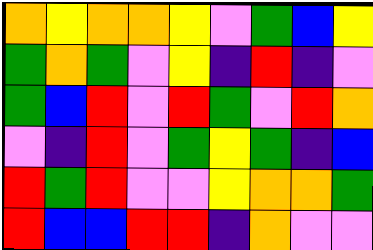[["orange", "yellow", "orange", "orange", "yellow", "violet", "green", "blue", "yellow"], ["green", "orange", "green", "violet", "yellow", "indigo", "red", "indigo", "violet"], ["green", "blue", "red", "violet", "red", "green", "violet", "red", "orange"], ["violet", "indigo", "red", "violet", "green", "yellow", "green", "indigo", "blue"], ["red", "green", "red", "violet", "violet", "yellow", "orange", "orange", "green"], ["red", "blue", "blue", "red", "red", "indigo", "orange", "violet", "violet"]]